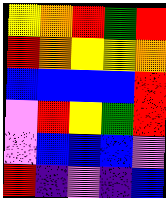[["yellow", "orange", "red", "green", "red"], ["red", "orange", "yellow", "yellow", "orange"], ["blue", "blue", "blue", "blue", "red"], ["violet", "red", "yellow", "green", "red"], ["violet", "blue", "blue", "blue", "violet"], ["red", "indigo", "violet", "indigo", "blue"]]